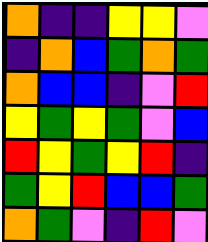[["orange", "indigo", "indigo", "yellow", "yellow", "violet"], ["indigo", "orange", "blue", "green", "orange", "green"], ["orange", "blue", "blue", "indigo", "violet", "red"], ["yellow", "green", "yellow", "green", "violet", "blue"], ["red", "yellow", "green", "yellow", "red", "indigo"], ["green", "yellow", "red", "blue", "blue", "green"], ["orange", "green", "violet", "indigo", "red", "violet"]]